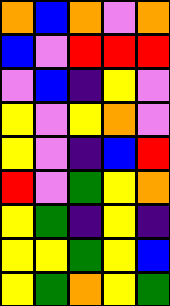[["orange", "blue", "orange", "violet", "orange"], ["blue", "violet", "red", "red", "red"], ["violet", "blue", "indigo", "yellow", "violet"], ["yellow", "violet", "yellow", "orange", "violet"], ["yellow", "violet", "indigo", "blue", "red"], ["red", "violet", "green", "yellow", "orange"], ["yellow", "green", "indigo", "yellow", "indigo"], ["yellow", "yellow", "green", "yellow", "blue"], ["yellow", "green", "orange", "yellow", "green"]]